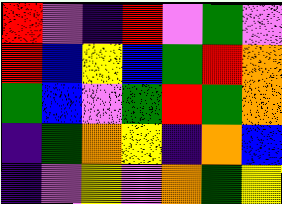[["red", "violet", "indigo", "red", "violet", "green", "violet"], ["red", "blue", "yellow", "blue", "green", "red", "orange"], ["green", "blue", "violet", "green", "red", "green", "orange"], ["indigo", "green", "orange", "yellow", "indigo", "orange", "blue"], ["indigo", "violet", "yellow", "violet", "orange", "green", "yellow"]]